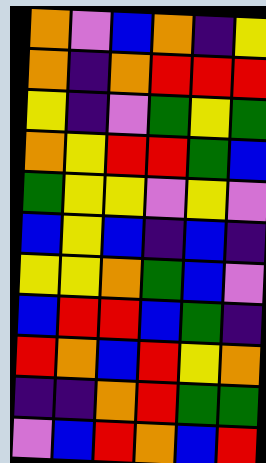[["orange", "violet", "blue", "orange", "indigo", "yellow"], ["orange", "indigo", "orange", "red", "red", "red"], ["yellow", "indigo", "violet", "green", "yellow", "green"], ["orange", "yellow", "red", "red", "green", "blue"], ["green", "yellow", "yellow", "violet", "yellow", "violet"], ["blue", "yellow", "blue", "indigo", "blue", "indigo"], ["yellow", "yellow", "orange", "green", "blue", "violet"], ["blue", "red", "red", "blue", "green", "indigo"], ["red", "orange", "blue", "red", "yellow", "orange"], ["indigo", "indigo", "orange", "red", "green", "green"], ["violet", "blue", "red", "orange", "blue", "red"]]